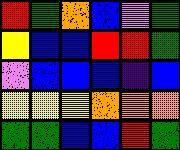[["red", "green", "orange", "blue", "violet", "green"], ["yellow", "blue", "blue", "red", "red", "green"], ["violet", "blue", "blue", "blue", "indigo", "blue"], ["yellow", "yellow", "yellow", "orange", "orange", "orange"], ["green", "green", "blue", "blue", "red", "green"]]